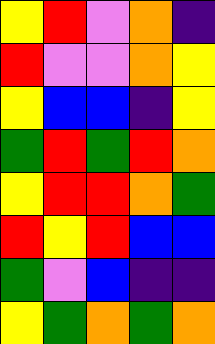[["yellow", "red", "violet", "orange", "indigo"], ["red", "violet", "violet", "orange", "yellow"], ["yellow", "blue", "blue", "indigo", "yellow"], ["green", "red", "green", "red", "orange"], ["yellow", "red", "red", "orange", "green"], ["red", "yellow", "red", "blue", "blue"], ["green", "violet", "blue", "indigo", "indigo"], ["yellow", "green", "orange", "green", "orange"]]